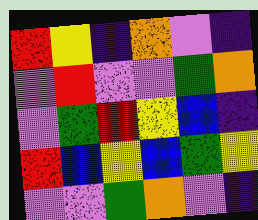[["red", "yellow", "indigo", "orange", "violet", "indigo"], ["violet", "red", "violet", "violet", "green", "orange"], ["violet", "green", "red", "yellow", "blue", "indigo"], ["red", "blue", "yellow", "blue", "green", "yellow"], ["violet", "violet", "green", "orange", "violet", "indigo"]]